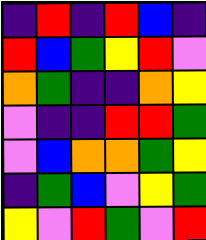[["indigo", "red", "indigo", "red", "blue", "indigo"], ["red", "blue", "green", "yellow", "red", "violet"], ["orange", "green", "indigo", "indigo", "orange", "yellow"], ["violet", "indigo", "indigo", "red", "red", "green"], ["violet", "blue", "orange", "orange", "green", "yellow"], ["indigo", "green", "blue", "violet", "yellow", "green"], ["yellow", "violet", "red", "green", "violet", "red"]]